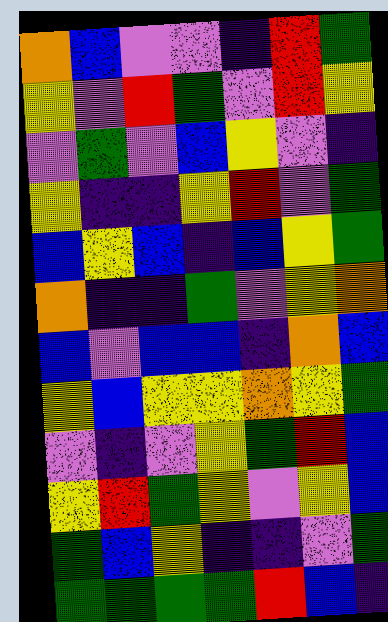[["orange", "blue", "violet", "violet", "indigo", "red", "green"], ["yellow", "violet", "red", "green", "violet", "red", "yellow"], ["violet", "green", "violet", "blue", "yellow", "violet", "indigo"], ["yellow", "indigo", "indigo", "yellow", "red", "violet", "green"], ["blue", "yellow", "blue", "indigo", "blue", "yellow", "green"], ["orange", "indigo", "indigo", "green", "violet", "yellow", "orange"], ["blue", "violet", "blue", "blue", "indigo", "orange", "blue"], ["yellow", "blue", "yellow", "yellow", "orange", "yellow", "green"], ["violet", "indigo", "violet", "yellow", "green", "red", "blue"], ["yellow", "red", "green", "yellow", "violet", "yellow", "blue"], ["green", "blue", "yellow", "indigo", "indigo", "violet", "green"], ["green", "green", "green", "green", "red", "blue", "indigo"]]